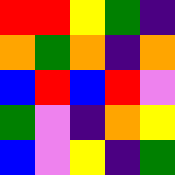[["red", "red", "yellow", "green", "indigo"], ["orange", "green", "orange", "indigo", "orange"], ["blue", "red", "blue", "red", "violet"], ["green", "violet", "indigo", "orange", "yellow"], ["blue", "violet", "yellow", "indigo", "green"]]